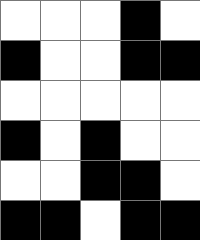[["white", "white", "white", "black", "white"], ["black", "white", "white", "black", "black"], ["white", "white", "white", "white", "white"], ["black", "white", "black", "white", "white"], ["white", "white", "black", "black", "white"], ["black", "black", "white", "black", "black"]]